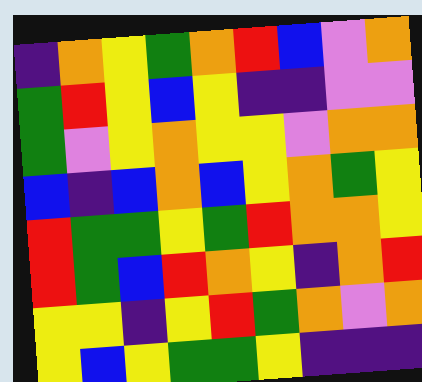[["indigo", "orange", "yellow", "green", "orange", "red", "blue", "violet", "orange"], ["green", "red", "yellow", "blue", "yellow", "indigo", "indigo", "violet", "violet"], ["green", "violet", "yellow", "orange", "yellow", "yellow", "violet", "orange", "orange"], ["blue", "indigo", "blue", "orange", "blue", "yellow", "orange", "green", "yellow"], ["red", "green", "green", "yellow", "green", "red", "orange", "orange", "yellow"], ["red", "green", "blue", "red", "orange", "yellow", "indigo", "orange", "red"], ["yellow", "yellow", "indigo", "yellow", "red", "green", "orange", "violet", "orange"], ["yellow", "blue", "yellow", "green", "green", "yellow", "indigo", "indigo", "indigo"]]